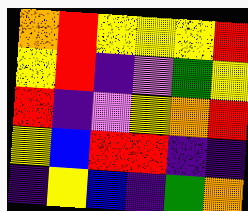[["orange", "red", "yellow", "yellow", "yellow", "red"], ["yellow", "red", "indigo", "violet", "green", "yellow"], ["red", "indigo", "violet", "yellow", "orange", "red"], ["yellow", "blue", "red", "red", "indigo", "indigo"], ["indigo", "yellow", "blue", "indigo", "green", "orange"]]